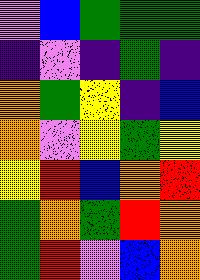[["violet", "blue", "green", "green", "green"], ["indigo", "violet", "indigo", "green", "indigo"], ["orange", "green", "yellow", "indigo", "blue"], ["orange", "violet", "yellow", "green", "yellow"], ["yellow", "red", "blue", "orange", "red"], ["green", "orange", "green", "red", "orange"], ["green", "red", "violet", "blue", "orange"]]